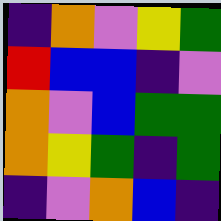[["indigo", "orange", "violet", "yellow", "green"], ["red", "blue", "blue", "indigo", "violet"], ["orange", "violet", "blue", "green", "green"], ["orange", "yellow", "green", "indigo", "green"], ["indigo", "violet", "orange", "blue", "indigo"]]